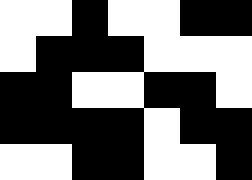[["white", "white", "black", "white", "white", "black", "black"], ["white", "black", "black", "black", "white", "white", "white"], ["black", "black", "white", "white", "black", "black", "white"], ["black", "black", "black", "black", "white", "black", "black"], ["white", "white", "black", "black", "white", "white", "black"]]